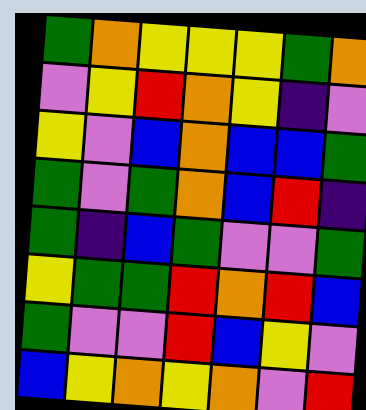[["green", "orange", "yellow", "yellow", "yellow", "green", "orange"], ["violet", "yellow", "red", "orange", "yellow", "indigo", "violet"], ["yellow", "violet", "blue", "orange", "blue", "blue", "green"], ["green", "violet", "green", "orange", "blue", "red", "indigo"], ["green", "indigo", "blue", "green", "violet", "violet", "green"], ["yellow", "green", "green", "red", "orange", "red", "blue"], ["green", "violet", "violet", "red", "blue", "yellow", "violet"], ["blue", "yellow", "orange", "yellow", "orange", "violet", "red"]]